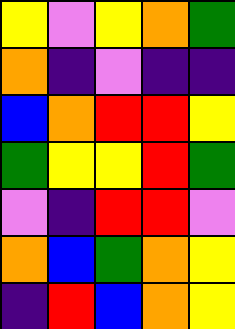[["yellow", "violet", "yellow", "orange", "green"], ["orange", "indigo", "violet", "indigo", "indigo"], ["blue", "orange", "red", "red", "yellow"], ["green", "yellow", "yellow", "red", "green"], ["violet", "indigo", "red", "red", "violet"], ["orange", "blue", "green", "orange", "yellow"], ["indigo", "red", "blue", "orange", "yellow"]]